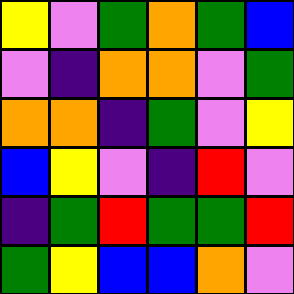[["yellow", "violet", "green", "orange", "green", "blue"], ["violet", "indigo", "orange", "orange", "violet", "green"], ["orange", "orange", "indigo", "green", "violet", "yellow"], ["blue", "yellow", "violet", "indigo", "red", "violet"], ["indigo", "green", "red", "green", "green", "red"], ["green", "yellow", "blue", "blue", "orange", "violet"]]